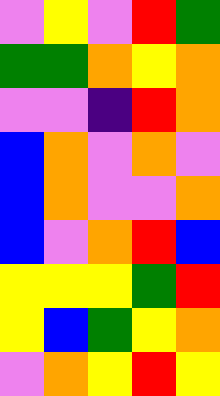[["violet", "yellow", "violet", "red", "green"], ["green", "green", "orange", "yellow", "orange"], ["violet", "violet", "indigo", "red", "orange"], ["blue", "orange", "violet", "orange", "violet"], ["blue", "orange", "violet", "violet", "orange"], ["blue", "violet", "orange", "red", "blue"], ["yellow", "yellow", "yellow", "green", "red"], ["yellow", "blue", "green", "yellow", "orange"], ["violet", "orange", "yellow", "red", "yellow"]]